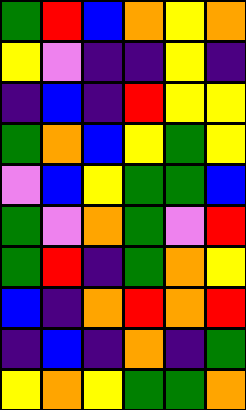[["green", "red", "blue", "orange", "yellow", "orange"], ["yellow", "violet", "indigo", "indigo", "yellow", "indigo"], ["indigo", "blue", "indigo", "red", "yellow", "yellow"], ["green", "orange", "blue", "yellow", "green", "yellow"], ["violet", "blue", "yellow", "green", "green", "blue"], ["green", "violet", "orange", "green", "violet", "red"], ["green", "red", "indigo", "green", "orange", "yellow"], ["blue", "indigo", "orange", "red", "orange", "red"], ["indigo", "blue", "indigo", "orange", "indigo", "green"], ["yellow", "orange", "yellow", "green", "green", "orange"]]